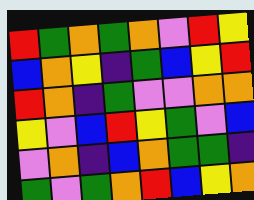[["red", "green", "orange", "green", "orange", "violet", "red", "yellow"], ["blue", "orange", "yellow", "indigo", "green", "blue", "yellow", "red"], ["red", "orange", "indigo", "green", "violet", "violet", "orange", "orange"], ["yellow", "violet", "blue", "red", "yellow", "green", "violet", "blue"], ["violet", "orange", "indigo", "blue", "orange", "green", "green", "indigo"], ["green", "violet", "green", "orange", "red", "blue", "yellow", "orange"]]